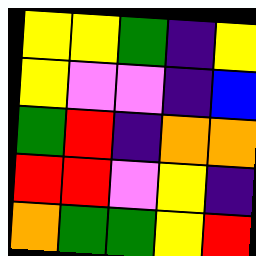[["yellow", "yellow", "green", "indigo", "yellow"], ["yellow", "violet", "violet", "indigo", "blue"], ["green", "red", "indigo", "orange", "orange"], ["red", "red", "violet", "yellow", "indigo"], ["orange", "green", "green", "yellow", "red"]]